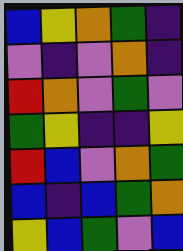[["blue", "yellow", "orange", "green", "indigo"], ["violet", "indigo", "violet", "orange", "indigo"], ["red", "orange", "violet", "green", "violet"], ["green", "yellow", "indigo", "indigo", "yellow"], ["red", "blue", "violet", "orange", "green"], ["blue", "indigo", "blue", "green", "orange"], ["yellow", "blue", "green", "violet", "blue"]]